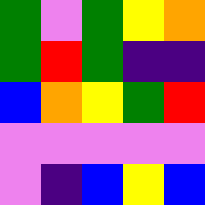[["green", "violet", "green", "yellow", "orange"], ["green", "red", "green", "indigo", "indigo"], ["blue", "orange", "yellow", "green", "red"], ["violet", "violet", "violet", "violet", "violet"], ["violet", "indigo", "blue", "yellow", "blue"]]